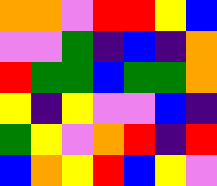[["orange", "orange", "violet", "red", "red", "yellow", "blue"], ["violet", "violet", "green", "indigo", "blue", "indigo", "orange"], ["red", "green", "green", "blue", "green", "green", "orange"], ["yellow", "indigo", "yellow", "violet", "violet", "blue", "indigo"], ["green", "yellow", "violet", "orange", "red", "indigo", "red"], ["blue", "orange", "yellow", "red", "blue", "yellow", "violet"]]